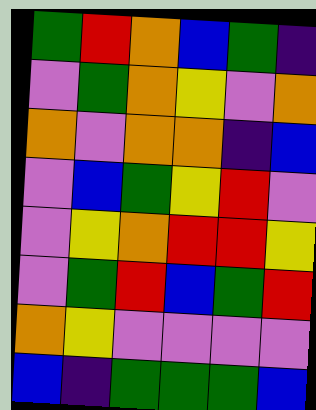[["green", "red", "orange", "blue", "green", "indigo"], ["violet", "green", "orange", "yellow", "violet", "orange"], ["orange", "violet", "orange", "orange", "indigo", "blue"], ["violet", "blue", "green", "yellow", "red", "violet"], ["violet", "yellow", "orange", "red", "red", "yellow"], ["violet", "green", "red", "blue", "green", "red"], ["orange", "yellow", "violet", "violet", "violet", "violet"], ["blue", "indigo", "green", "green", "green", "blue"]]